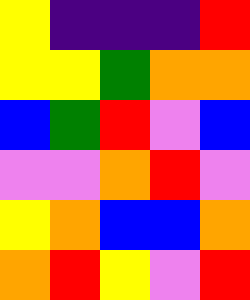[["yellow", "indigo", "indigo", "indigo", "red"], ["yellow", "yellow", "green", "orange", "orange"], ["blue", "green", "red", "violet", "blue"], ["violet", "violet", "orange", "red", "violet"], ["yellow", "orange", "blue", "blue", "orange"], ["orange", "red", "yellow", "violet", "red"]]